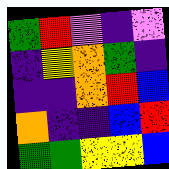[["green", "red", "violet", "indigo", "violet"], ["indigo", "yellow", "orange", "green", "indigo"], ["indigo", "indigo", "orange", "red", "blue"], ["orange", "indigo", "indigo", "blue", "red"], ["green", "green", "yellow", "yellow", "blue"]]